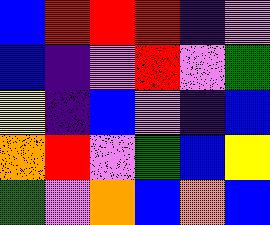[["blue", "red", "red", "red", "indigo", "violet"], ["blue", "indigo", "violet", "red", "violet", "green"], ["yellow", "indigo", "blue", "violet", "indigo", "blue"], ["orange", "red", "violet", "green", "blue", "yellow"], ["green", "violet", "orange", "blue", "orange", "blue"]]